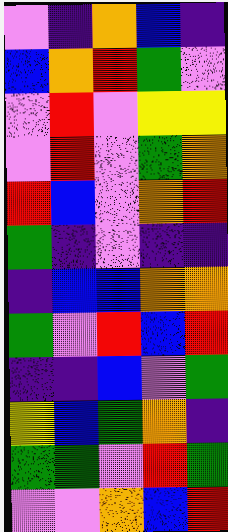[["violet", "indigo", "orange", "blue", "indigo"], ["blue", "orange", "red", "green", "violet"], ["violet", "red", "violet", "yellow", "yellow"], ["violet", "red", "violet", "green", "orange"], ["red", "blue", "violet", "orange", "red"], ["green", "indigo", "violet", "indigo", "indigo"], ["indigo", "blue", "blue", "orange", "orange"], ["green", "violet", "red", "blue", "red"], ["indigo", "indigo", "blue", "violet", "green"], ["yellow", "blue", "green", "orange", "indigo"], ["green", "green", "violet", "red", "green"], ["violet", "violet", "orange", "blue", "red"]]